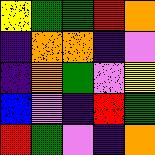[["yellow", "green", "green", "red", "orange"], ["indigo", "orange", "orange", "indigo", "violet"], ["indigo", "orange", "green", "violet", "yellow"], ["blue", "violet", "indigo", "red", "green"], ["red", "green", "violet", "indigo", "orange"]]